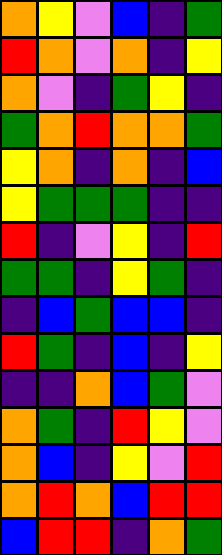[["orange", "yellow", "violet", "blue", "indigo", "green"], ["red", "orange", "violet", "orange", "indigo", "yellow"], ["orange", "violet", "indigo", "green", "yellow", "indigo"], ["green", "orange", "red", "orange", "orange", "green"], ["yellow", "orange", "indigo", "orange", "indigo", "blue"], ["yellow", "green", "green", "green", "indigo", "indigo"], ["red", "indigo", "violet", "yellow", "indigo", "red"], ["green", "green", "indigo", "yellow", "green", "indigo"], ["indigo", "blue", "green", "blue", "blue", "indigo"], ["red", "green", "indigo", "blue", "indigo", "yellow"], ["indigo", "indigo", "orange", "blue", "green", "violet"], ["orange", "green", "indigo", "red", "yellow", "violet"], ["orange", "blue", "indigo", "yellow", "violet", "red"], ["orange", "red", "orange", "blue", "red", "red"], ["blue", "red", "red", "indigo", "orange", "green"]]